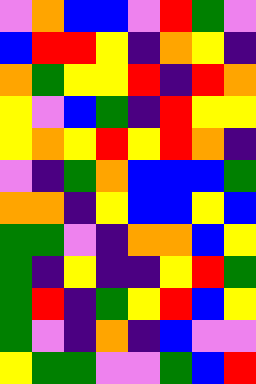[["violet", "orange", "blue", "blue", "violet", "red", "green", "violet"], ["blue", "red", "red", "yellow", "indigo", "orange", "yellow", "indigo"], ["orange", "green", "yellow", "yellow", "red", "indigo", "red", "orange"], ["yellow", "violet", "blue", "green", "indigo", "red", "yellow", "yellow"], ["yellow", "orange", "yellow", "red", "yellow", "red", "orange", "indigo"], ["violet", "indigo", "green", "orange", "blue", "blue", "blue", "green"], ["orange", "orange", "indigo", "yellow", "blue", "blue", "yellow", "blue"], ["green", "green", "violet", "indigo", "orange", "orange", "blue", "yellow"], ["green", "indigo", "yellow", "indigo", "indigo", "yellow", "red", "green"], ["green", "red", "indigo", "green", "yellow", "red", "blue", "yellow"], ["green", "violet", "indigo", "orange", "indigo", "blue", "violet", "violet"], ["yellow", "green", "green", "violet", "violet", "green", "blue", "red"]]